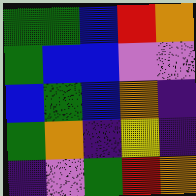[["green", "green", "blue", "red", "orange"], ["green", "blue", "blue", "violet", "violet"], ["blue", "green", "blue", "orange", "indigo"], ["green", "orange", "indigo", "yellow", "indigo"], ["indigo", "violet", "green", "red", "orange"]]